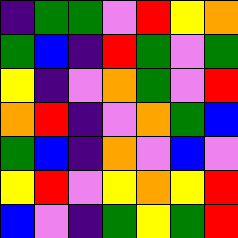[["indigo", "green", "green", "violet", "red", "yellow", "orange"], ["green", "blue", "indigo", "red", "green", "violet", "green"], ["yellow", "indigo", "violet", "orange", "green", "violet", "red"], ["orange", "red", "indigo", "violet", "orange", "green", "blue"], ["green", "blue", "indigo", "orange", "violet", "blue", "violet"], ["yellow", "red", "violet", "yellow", "orange", "yellow", "red"], ["blue", "violet", "indigo", "green", "yellow", "green", "red"]]